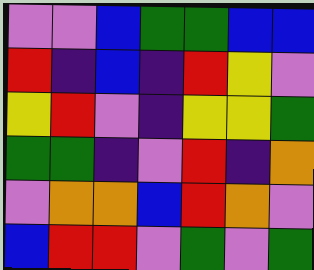[["violet", "violet", "blue", "green", "green", "blue", "blue"], ["red", "indigo", "blue", "indigo", "red", "yellow", "violet"], ["yellow", "red", "violet", "indigo", "yellow", "yellow", "green"], ["green", "green", "indigo", "violet", "red", "indigo", "orange"], ["violet", "orange", "orange", "blue", "red", "orange", "violet"], ["blue", "red", "red", "violet", "green", "violet", "green"]]